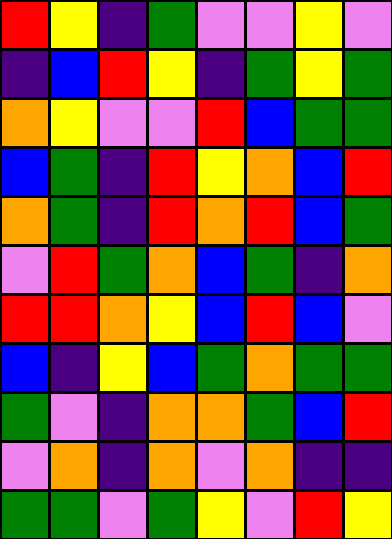[["red", "yellow", "indigo", "green", "violet", "violet", "yellow", "violet"], ["indigo", "blue", "red", "yellow", "indigo", "green", "yellow", "green"], ["orange", "yellow", "violet", "violet", "red", "blue", "green", "green"], ["blue", "green", "indigo", "red", "yellow", "orange", "blue", "red"], ["orange", "green", "indigo", "red", "orange", "red", "blue", "green"], ["violet", "red", "green", "orange", "blue", "green", "indigo", "orange"], ["red", "red", "orange", "yellow", "blue", "red", "blue", "violet"], ["blue", "indigo", "yellow", "blue", "green", "orange", "green", "green"], ["green", "violet", "indigo", "orange", "orange", "green", "blue", "red"], ["violet", "orange", "indigo", "orange", "violet", "orange", "indigo", "indigo"], ["green", "green", "violet", "green", "yellow", "violet", "red", "yellow"]]